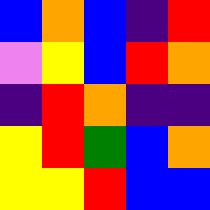[["blue", "orange", "blue", "indigo", "red"], ["violet", "yellow", "blue", "red", "orange"], ["indigo", "red", "orange", "indigo", "indigo"], ["yellow", "red", "green", "blue", "orange"], ["yellow", "yellow", "red", "blue", "blue"]]